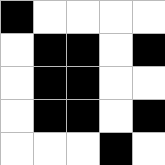[["black", "white", "white", "white", "white"], ["white", "black", "black", "white", "black"], ["white", "black", "black", "white", "white"], ["white", "black", "black", "white", "black"], ["white", "white", "white", "black", "white"]]